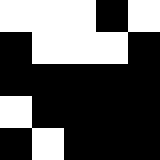[["white", "white", "white", "black", "white"], ["black", "white", "white", "white", "black"], ["black", "black", "black", "black", "black"], ["white", "black", "black", "black", "black"], ["black", "white", "black", "black", "black"]]